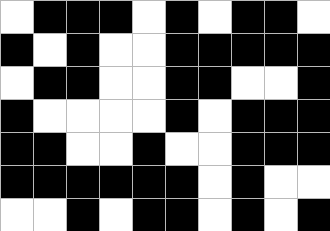[["white", "black", "black", "black", "white", "black", "white", "black", "black", "white"], ["black", "white", "black", "white", "white", "black", "black", "black", "black", "black"], ["white", "black", "black", "white", "white", "black", "black", "white", "white", "black"], ["black", "white", "white", "white", "white", "black", "white", "black", "black", "black"], ["black", "black", "white", "white", "black", "white", "white", "black", "black", "black"], ["black", "black", "black", "black", "black", "black", "white", "black", "white", "white"], ["white", "white", "black", "white", "black", "black", "white", "black", "white", "black"]]